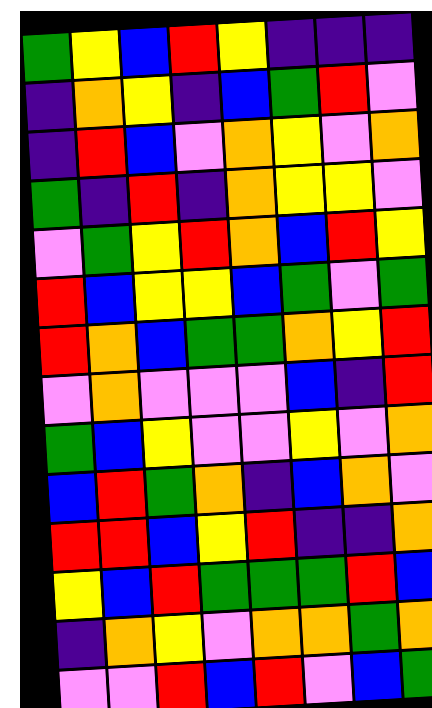[["green", "yellow", "blue", "red", "yellow", "indigo", "indigo", "indigo"], ["indigo", "orange", "yellow", "indigo", "blue", "green", "red", "violet"], ["indigo", "red", "blue", "violet", "orange", "yellow", "violet", "orange"], ["green", "indigo", "red", "indigo", "orange", "yellow", "yellow", "violet"], ["violet", "green", "yellow", "red", "orange", "blue", "red", "yellow"], ["red", "blue", "yellow", "yellow", "blue", "green", "violet", "green"], ["red", "orange", "blue", "green", "green", "orange", "yellow", "red"], ["violet", "orange", "violet", "violet", "violet", "blue", "indigo", "red"], ["green", "blue", "yellow", "violet", "violet", "yellow", "violet", "orange"], ["blue", "red", "green", "orange", "indigo", "blue", "orange", "violet"], ["red", "red", "blue", "yellow", "red", "indigo", "indigo", "orange"], ["yellow", "blue", "red", "green", "green", "green", "red", "blue"], ["indigo", "orange", "yellow", "violet", "orange", "orange", "green", "orange"], ["violet", "violet", "red", "blue", "red", "violet", "blue", "green"]]